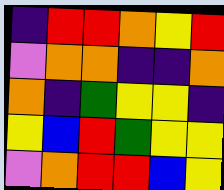[["indigo", "red", "red", "orange", "yellow", "red"], ["violet", "orange", "orange", "indigo", "indigo", "orange"], ["orange", "indigo", "green", "yellow", "yellow", "indigo"], ["yellow", "blue", "red", "green", "yellow", "yellow"], ["violet", "orange", "red", "red", "blue", "yellow"]]